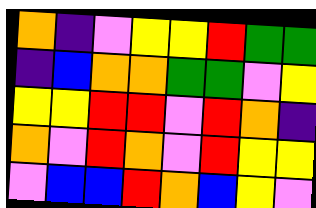[["orange", "indigo", "violet", "yellow", "yellow", "red", "green", "green"], ["indigo", "blue", "orange", "orange", "green", "green", "violet", "yellow"], ["yellow", "yellow", "red", "red", "violet", "red", "orange", "indigo"], ["orange", "violet", "red", "orange", "violet", "red", "yellow", "yellow"], ["violet", "blue", "blue", "red", "orange", "blue", "yellow", "violet"]]